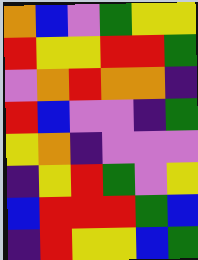[["orange", "blue", "violet", "green", "yellow", "yellow"], ["red", "yellow", "yellow", "red", "red", "green"], ["violet", "orange", "red", "orange", "orange", "indigo"], ["red", "blue", "violet", "violet", "indigo", "green"], ["yellow", "orange", "indigo", "violet", "violet", "violet"], ["indigo", "yellow", "red", "green", "violet", "yellow"], ["blue", "red", "red", "red", "green", "blue"], ["indigo", "red", "yellow", "yellow", "blue", "green"]]